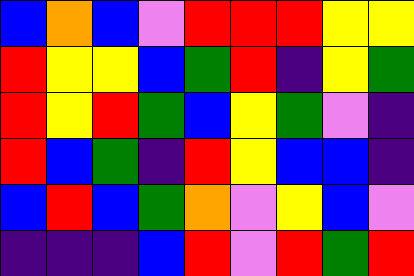[["blue", "orange", "blue", "violet", "red", "red", "red", "yellow", "yellow"], ["red", "yellow", "yellow", "blue", "green", "red", "indigo", "yellow", "green"], ["red", "yellow", "red", "green", "blue", "yellow", "green", "violet", "indigo"], ["red", "blue", "green", "indigo", "red", "yellow", "blue", "blue", "indigo"], ["blue", "red", "blue", "green", "orange", "violet", "yellow", "blue", "violet"], ["indigo", "indigo", "indigo", "blue", "red", "violet", "red", "green", "red"]]